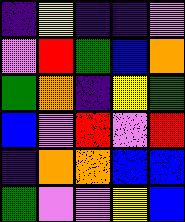[["indigo", "yellow", "indigo", "indigo", "violet"], ["violet", "red", "green", "blue", "orange"], ["green", "orange", "indigo", "yellow", "green"], ["blue", "violet", "red", "violet", "red"], ["indigo", "orange", "orange", "blue", "blue"], ["green", "violet", "violet", "yellow", "blue"]]